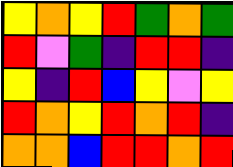[["yellow", "orange", "yellow", "red", "green", "orange", "green"], ["red", "violet", "green", "indigo", "red", "red", "indigo"], ["yellow", "indigo", "red", "blue", "yellow", "violet", "yellow"], ["red", "orange", "yellow", "red", "orange", "red", "indigo"], ["orange", "orange", "blue", "red", "red", "orange", "red"]]